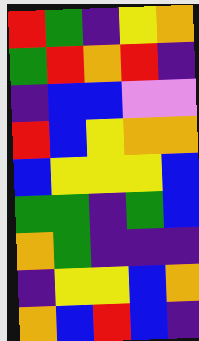[["red", "green", "indigo", "yellow", "orange"], ["green", "red", "orange", "red", "indigo"], ["indigo", "blue", "blue", "violet", "violet"], ["red", "blue", "yellow", "orange", "orange"], ["blue", "yellow", "yellow", "yellow", "blue"], ["green", "green", "indigo", "green", "blue"], ["orange", "green", "indigo", "indigo", "indigo"], ["indigo", "yellow", "yellow", "blue", "orange"], ["orange", "blue", "red", "blue", "indigo"]]